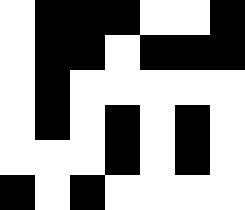[["white", "black", "black", "black", "white", "white", "black"], ["white", "black", "black", "white", "black", "black", "black"], ["white", "black", "white", "white", "white", "white", "white"], ["white", "black", "white", "black", "white", "black", "white"], ["white", "white", "white", "black", "white", "black", "white"], ["black", "white", "black", "white", "white", "white", "white"]]